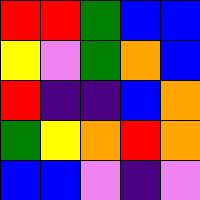[["red", "red", "green", "blue", "blue"], ["yellow", "violet", "green", "orange", "blue"], ["red", "indigo", "indigo", "blue", "orange"], ["green", "yellow", "orange", "red", "orange"], ["blue", "blue", "violet", "indigo", "violet"]]